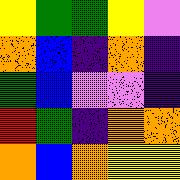[["yellow", "green", "green", "yellow", "violet"], ["orange", "blue", "indigo", "orange", "indigo"], ["green", "blue", "violet", "violet", "indigo"], ["red", "green", "indigo", "orange", "orange"], ["orange", "blue", "orange", "yellow", "yellow"]]